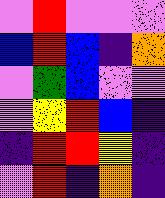[["violet", "red", "violet", "violet", "violet"], ["blue", "red", "blue", "indigo", "orange"], ["violet", "green", "blue", "violet", "violet"], ["violet", "yellow", "red", "blue", "indigo"], ["indigo", "red", "red", "yellow", "indigo"], ["violet", "red", "indigo", "orange", "indigo"]]